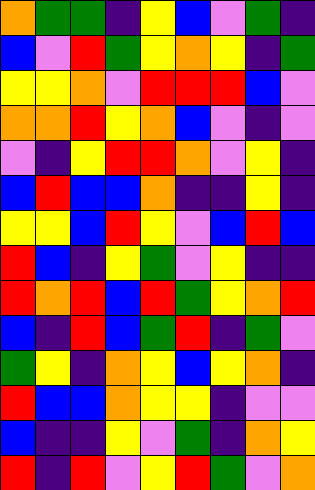[["orange", "green", "green", "indigo", "yellow", "blue", "violet", "green", "indigo"], ["blue", "violet", "red", "green", "yellow", "orange", "yellow", "indigo", "green"], ["yellow", "yellow", "orange", "violet", "red", "red", "red", "blue", "violet"], ["orange", "orange", "red", "yellow", "orange", "blue", "violet", "indigo", "violet"], ["violet", "indigo", "yellow", "red", "red", "orange", "violet", "yellow", "indigo"], ["blue", "red", "blue", "blue", "orange", "indigo", "indigo", "yellow", "indigo"], ["yellow", "yellow", "blue", "red", "yellow", "violet", "blue", "red", "blue"], ["red", "blue", "indigo", "yellow", "green", "violet", "yellow", "indigo", "indigo"], ["red", "orange", "red", "blue", "red", "green", "yellow", "orange", "red"], ["blue", "indigo", "red", "blue", "green", "red", "indigo", "green", "violet"], ["green", "yellow", "indigo", "orange", "yellow", "blue", "yellow", "orange", "indigo"], ["red", "blue", "blue", "orange", "yellow", "yellow", "indigo", "violet", "violet"], ["blue", "indigo", "indigo", "yellow", "violet", "green", "indigo", "orange", "yellow"], ["red", "indigo", "red", "violet", "yellow", "red", "green", "violet", "orange"]]